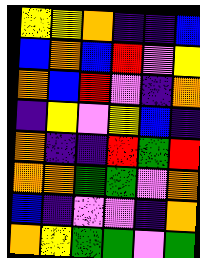[["yellow", "yellow", "orange", "indigo", "indigo", "blue"], ["blue", "orange", "blue", "red", "violet", "yellow"], ["orange", "blue", "red", "violet", "indigo", "orange"], ["indigo", "yellow", "violet", "yellow", "blue", "indigo"], ["orange", "indigo", "indigo", "red", "green", "red"], ["orange", "orange", "green", "green", "violet", "orange"], ["blue", "indigo", "violet", "violet", "indigo", "orange"], ["orange", "yellow", "green", "green", "violet", "green"]]